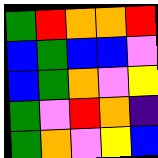[["green", "red", "orange", "orange", "red"], ["blue", "green", "blue", "blue", "violet"], ["blue", "green", "orange", "violet", "yellow"], ["green", "violet", "red", "orange", "indigo"], ["green", "orange", "violet", "yellow", "blue"]]